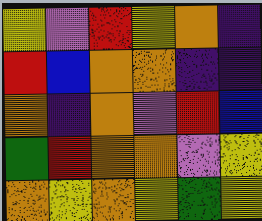[["yellow", "violet", "red", "yellow", "orange", "indigo"], ["red", "blue", "orange", "orange", "indigo", "indigo"], ["orange", "indigo", "orange", "violet", "red", "blue"], ["green", "red", "orange", "orange", "violet", "yellow"], ["orange", "yellow", "orange", "yellow", "green", "yellow"]]